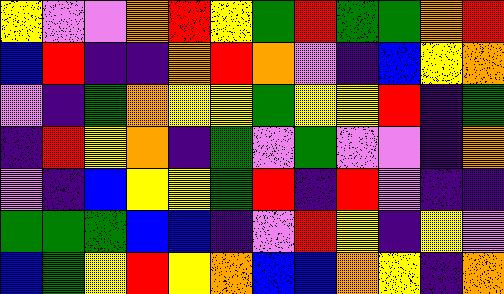[["yellow", "violet", "violet", "orange", "red", "yellow", "green", "red", "green", "green", "orange", "red"], ["blue", "red", "indigo", "indigo", "orange", "red", "orange", "violet", "indigo", "blue", "yellow", "orange"], ["violet", "indigo", "green", "orange", "yellow", "yellow", "green", "yellow", "yellow", "red", "indigo", "green"], ["indigo", "red", "yellow", "orange", "indigo", "green", "violet", "green", "violet", "violet", "indigo", "orange"], ["violet", "indigo", "blue", "yellow", "yellow", "green", "red", "indigo", "red", "violet", "indigo", "indigo"], ["green", "green", "green", "blue", "blue", "indigo", "violet", "red", "yellow", "indigo", "yellow", "violet"], ["blue", "green", "yellow", "red", "yellow", "orange", "blue", "blue", "orange", "yellow", "indigo", "orange"]]